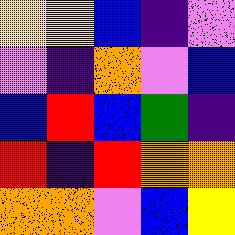[["yellow", "yellow", "blue", "indigo", "violet"], ["violet", "indigo", "orange", "violet", "blue"], ["blue", "red", "blue", "green", "indigo"], ["red", "indigo", "red", "orange", "orange"], ["orange", "orange", "violet", "blue", "yellow"]]